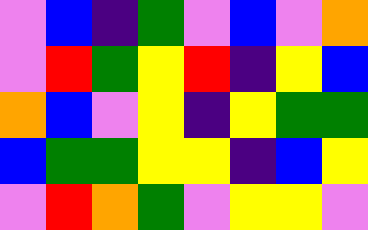[["violet", "blue", "indigo", "green", "violet", "blue", "violet", "orange"], ["violet", "red", "green", "yellow", "red", "indigo", "yellow", "blue"], ["orange", "blue", "violet", "yellow", "indigo", "yellow", "green", "green"], ["blue", "green", "green", "yellow", "yellow", "indigo", "blue", "yellow"], ["violet", "red", "orange", "green", "violet", "yellow", "yellow", "violet"]]